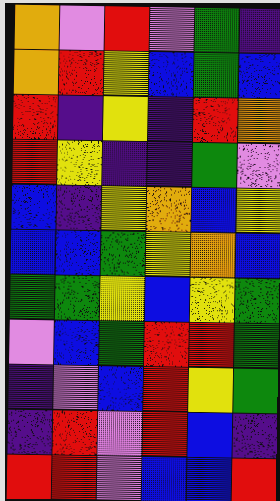[["orange", "violet", "red", "violet", "green", "indigo"], ["orange", "red", "yellow", "blue", "green", "blue"], ["red", "indigo", "yellow", "indigo", "red", "orange"], ["red", "yellow", "indigo", "indigo", "green", "violet"], ["blue", "indigo", "yellow", "orange", "blue", "yellow"], ["blue", "blue", "green", "yellow", "orange", "blue"], ["green", "green", "yellow", "blue", "yellow", "green"], ["violet", "blue", "green", "red", "red", "green"], ["indigo", "violet", "blue", "red", "yellow", "green"], ["indigo", "red", "violet", "red", "blue", "indigo"], ["red", "red", "violet", "blue", "blue", "red"]]